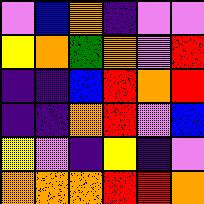[["violet", "blue", "orange", "indigo", "violet", "violet"], ["yellow", "orange", "green", "orange", "violet", "red"], ["indigo", "indigo", "blue", "red", "orange", "red"], ["indigo", "indigo", "orange", "red", "violet", "blue"], ["yellow", "violet", "indigo", "yellow", "indigo", "violet"], ["orange", "orange", "orange", "red", "red", "orange"]]